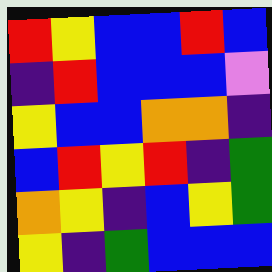[["red", "yellow", "blue", "blue", "red", "blue"], ["indigo", "red", "blue", "blue", "blue", "violet"], ["yellow", "blue", "blue", "orange", "orange", "indigo"], ["blue", "red", "yellow", "red", "indigo", "green"], ["orange", "yellow", "indigo", "blue", "yellow", "green"], ["yellow", "indigo", "green", "blue", "blue", "blue"]]